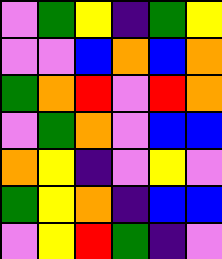[["violet", "green", "yellow", "indigo", "green", "yellow"], ["violet", "violet", "blue", "orange", "blue", "orange"], ["green", "orange", "red", "violet", "red", "orange"], ["violet", "green", "orange", "violet", "blue", "blue"], ["orange", "yellow", "indigo", "violet", "yellow", "violet"], ["green", "yellow", "orange", "indigo", "blue", "blue"], ["violet", "yellow", "red", "green", "indigo", "violet"]]